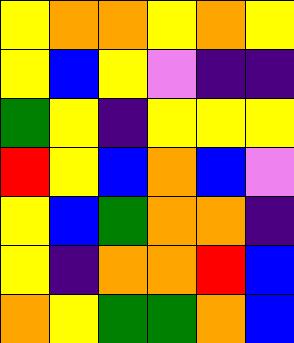[["yellow", "orange", "orange", "yellow", "orange", "yellow"], ["yellow", "blue", "yellow", "violet", "indigo", "indigo"], ["green", "yellow", "indigo", "yellow", "yellow", "yellow"], ["red", "yellow", "blue", "orange", "blue", "violet"], ["yellow", "blue", "green", "orange", "orange", "indigo"], ["yellow", "indigo", "orange", "orange", "red", "blue"], ["orange", "yellow", "green", "green", "orange", "blue"]]